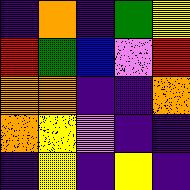[["indigo", "orange", "indigo", "green", "yellow"], ["red", "green", "blue", "violet", "red"], ["orange", "orange", "indigo", "indigo", "orange"], ["orange", "yellow", "violet", "indigo", "indigo"], ["indigo", "yellow", "indigo", "yellow", "indigo"]]